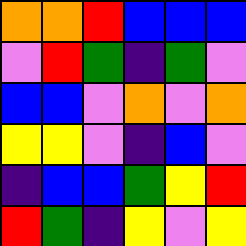[["orange", "orange", "red", "blue", "blue", "blue"], ["violet", "red", "green", "indigo", "green", "violet"], ["blue", "blue", "violet", "orange", "violet", "orange"], ["yellow", "yellow", "violet", "indigo", "blue", "violet"], ["indigo", "blue", "blue", "green", "yellow", "red"], ["red", "green", "indigo", "yellow", "violet", "yellow"]]